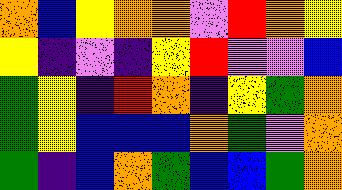[["orange", "blue", "yellow", "orange", "orange", "violet", "red", "orange", "yellow"], ["yellow", "indigo", "violet", "indigo", "yellow", "red", "violet", "violet", "blue"], ["green", "yellow", "indigo", "red", "orange", "indigo", "yellow", "green", "orange"], ["green", "yellow", "blue", "blue", "blue", "orange", "green", "violet", "orange"], ["green", "indigo", "blue", "orange", "green", "blue", "blue", "green", "orange"]]